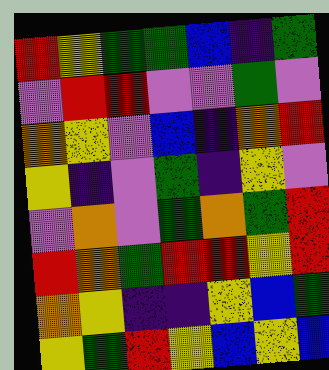[["red", "yellow", "green", "green", "blue", "indigo", "green"], ["violet", "red", "red", "violet", "violet", "green", "violet"], ["orange", "yellow", "violet", "blue", "indigo", "orange", "red"], ["yellow", "indigo", "violet", "green", "indigo", "yellow", "violet"], ["violet", "orange", "violet", "green", "orange", "green", "red"], ["red", "orange", "green", "red", "red", "yellow", "red"], ["orange", "yellow", "indigo", "indigo", "yellow", "blue", "green"], ["yellow", "green", "red", "yellow", "blue", "yellow", "blue"]]